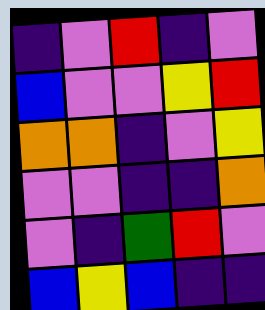[["indigo", "violet", "red", "indigo", "violet"], ["blue", "violet", "violet", "yellow", "red"], ["orange", "orange", "indigo", "violet", "yellow"], ["violet", "violet", "indigo", "indigo", "orange"], ["violet", "indigo", "green", "red", "violet"], ["blue", "yellow", "blue", "indigo", "indigo"]]